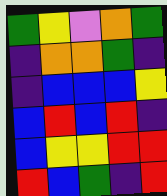[["green", "yellow", "violet", "orange", "green"], ["indigo", "orange", "orange", "green", "indigo"], ["indigo", "blue", "blue", "blue", "yellow"], ["blue", "red", "blue", "red", "indigo"], ["blue", "yellow", "yellow", "red", "red"], ["red", "blue", "green", "indigo", "red"]]